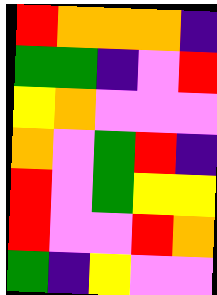[["red", "orange", "orange", "orange", "indigo"], ["green", "green", "indigo", "violet", "red"], ["yellow", "orange", "violet", "violet", "violet"], ["orange", "violet", "green", "red", "indigo"], ["red", "violet", "green", "yellow", "yellow"], ["red", "violet", "violet", "red", "orange"], ["green", "indigo", "yellow", "violet", "violet"]]